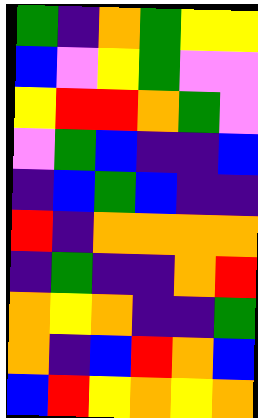[["green", "indigo", "orange", "green", "yellow", "yellow"], ["blue", "violet", "yellow", "green", "violet", "violet"], ["yellow", "red", "red", "orange", "green", "violet"], ["violet", "green", "blue", "indigo", "indigo", "blue"], ["indigo", "blue", "green", "blue", "indigo", "indigo"], ["red", "indigo", "orange", "orange", "orange", "orange"], ["indigo", "green", "indigo", "indigo", "orange", "red"], ["orange", "yellow", "orange", "indigo", "indigo", "green"], ["orange", "indigo", "blue", "red", "orange", "blue"], ["blue", "red", "yellow", "orange", "yellow", "orange"]]